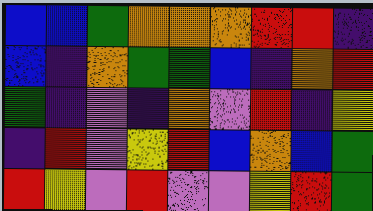[["blue", "blue", "green", "orange", "orange", "orange", "red", "red", "indigo"], ["blue", "indigo", "orange", "green", "green", "blue", "indigo", "orange", "red"], ["green", "indigo", "violet", "indigo", "orange", "violet", "red", "indigo", "yellow"], ["indigo", "red", "violet", "yellow", "red", "blue", "orange", "blue", "green"], ["red", "yellow", "violet", "red", "violet", "violet", "yellow", "red", "green"]]